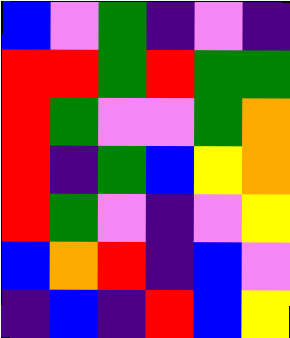[["blue", "violet", "green", "indigo", "violet", "indigo"], ["red", "red", "green", "red", "green", "green"], ["red", "green", "violet", "violet", "green", "orange"], ["red", "indigo", "green", "blue", "yellow", "orange"], ["red", "green", "violet", "indigo", "violet", "yellow"], ["blue", "orange", "red", "indigo", "blue", "violet"], ["indigo", "blue", "indigo", "red", "blue", "yellow"]]